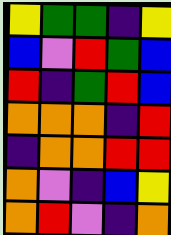[["yellow", "green", "green", "indigo", "yellow"], ["blue", "violet", "red", "green", "blue"], ["red", "indigo", "green", "red", "blue"], ["orange", "orange", "orange", "indigo", "red"], ["indigo", "orange", "orange", "red", "red"], ["orange", "violet", "indigo", "blue", "yellow"], ["orange", "red", "violet", "indigo", "orange"]]